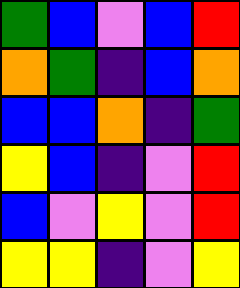[["green", "blue", "violet", "blue", "red"], ["orange", "green", "indigo", "blue", "orange"], ["blue", "blue", "orange", "indigo", "green"], ["yellow", "blue", "indigo", "violet", "red"], ["blue", "violet", "yellow", "violet", "red"], ["yellow", "yellow", "indigo", "violet", "yellow"]]